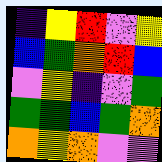[["indigo", "yellow", "red", "violet", "yellow"], ["blue", "green", "orange", "red", "blue"], ["violet", "yellow", "indigo", "violet", "green"], ["green", "green", "blue", "green", "orange"], ["orange", "yellow", "orange", "violet", "violet"]]